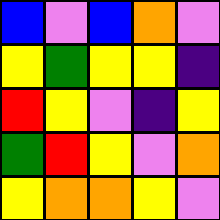[["blue", "violet", "blue", "orange", "violet"], ["yellow", "green", "yellow", "yellow", "indigo"], ["red", "yellow", "violet", "indigo", "yellow"], ["green", "red", "yellow", "violet", "orange"], ["yellow", "orange", "orange", "yellow", "violet"]]